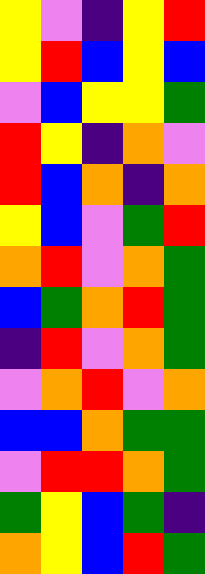[["yellow", "violet", "indigo", "yellow", "red"], ["yellow", "red", "blue", "yellow", "blue"], ["violet", "blue", "yellow", "yellow", "green"], ["red", "yellow", "indigo", "orange", "violet"], ["red", "blue", "orange", "indigo", "orange"], ["yellow", "blue", "violet", "green", "red"], ["orange", "red", "violet", "orange", "green"], ["blue", "green", "orange", "red", "green"], ["indigo", "red", "violet", "orange", "green"], ["violet", "orange", "red", "violet", "orange"], ["blue", "blue", "orange", "green", "green"], ["violet", "red", "red", "orange", "green"], ["green", "yellow", "blue", "green", "indigo"], ["orange", "yellow", "blue", "red", "green"]]